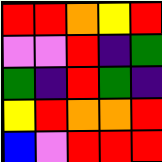[["red", "red", "orange", "yellow", "red"], ["violet", "violet", "red", "indigo", "green"], ["green", "indigo", "red", "green", "indigo"], ["yellow", "red", "orange", "orange", "red"], ["blue", "violet", "red", "red", "red"]]